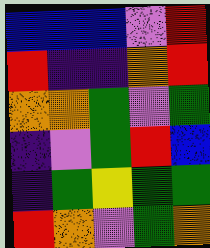[["blue", "blue", "blue", "violet", "red"], ["red", "indigo", "indigo", "orange", "red"], ["orange", "orange", "green", "violet", "green"], ["indigo", "violet", "green", "red", "blue"], ["indigo", "green", "yellow", "green", "green"], ["red", "orange", "violet", "green", "orange"]]